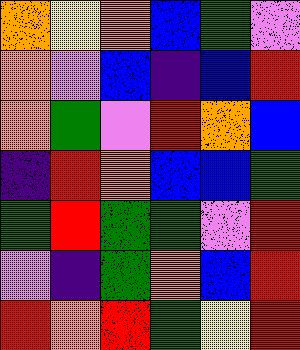[["orange", "yellow", "orange", "blue", "green", "violet"], ["orange", "violet", "blue", "indigo", "blue", "red"], ["orange", "green", "violet", "red", "orange", "blue"], ["indigo", "red", "orange", "blue", "blue", "green"], ["green", "red", "green", "green", "violet", "red"], ["violet", "indigo", "green", "orange", "blue", "red"], ["red", "orange", "red", "green", "yellow", "red"]]